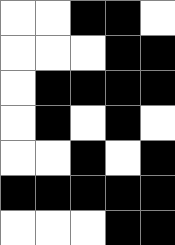[["white", "white", "black", "black", "white"], ["white", "white", "white", "black", "black"], ["white", "black", "black", "black", "black"], ["white", "black", "white", "black", "white"], ["white", "white", "black", "white", "black"], ["black", "black", "black", "black", "black"], ["white", "white", "white", "black", "black"]]